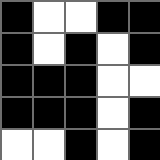[["black", "white", "white", "black", "black"], ["black", "white", "black", "white", "black"], ["black", "black", "black", "white", "white"], ["black", "black", "black", "white", "black"], ["white", "white", "black", "white", "black"]]